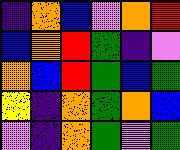[["indigo", "orange", "blue", "violet", "orange", "red"], ["blue", "orange", "red", "green", "indigo", "violet"], ["orange", "blue", "red", "green", "blue", "green"], ["yellow", "indigo", "orange", "green", "orange", "blue"], ["violet", "indigo", "orange", "green", "violet", "green"]]